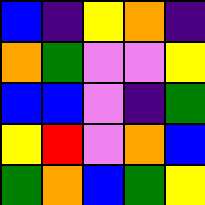[["blue", "indigo", "yellow", "orange", "indigo"], ["orange", "green", "violet", "violet", "yellow"], ["blue", "blue", "violet", "indigo", "green"], ["yellow", "red", "violet", "orange", "blue"], ["green", "orange", "blue", "green", "yellow"]]